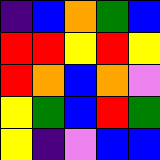[["indigo", "blue", "orange", "green", "blue"], ["red", "red", "yellow", "red", "yellow"], ["red", "orange", "blue", "orange", "violet"], ["yellow", "green", "blue", "red", "green"], ["yellow", "indigo", "violet", "blue", "blue"]]